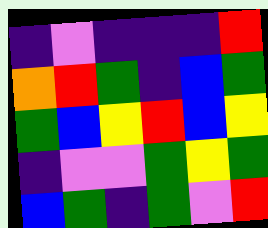[["indigo", "violet", "indigo", "indigo", "indigo", "red"], ["orange", "red", "green", "indigo", "blue", "green"], ["green", "blue", "yellow", "red", "blue", "yellow"], ["indigo", "violet", "violet", "green", "yellow", "green"], ["blue", "green", "indigo", "green", "violet", "red"]]